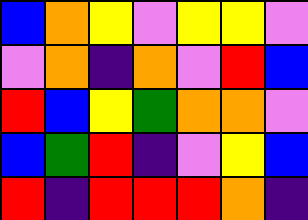[["blue", "orange", "yellow", "violet", "yellow", "yellow", "violet"], ["violet", "orange", "indigo", "orange", "violet", "red", "blue"], ["red", "blue", "yellow", "green", "orange", "orange", "violet"], ["blue", "green", "red", "indigo", "violet", "yellow", "blue"], ["red", "indigo", "red", "red", "red", "orange", "indigo"]]